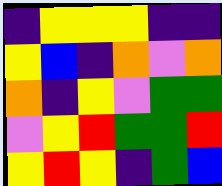[["indigo", "yellow", "yellow", "yellow", "indigo", "indigo"], ["yellow", "blue", "indigo", "orange", "violet", "orange"], ["orange", "indigo", "yellow", "violet", "green", "green"], ["violet", "yellow", "red", "green", "green", "red"], ["yellow", "red", "yellow", "indigo", "green", "blue"]]